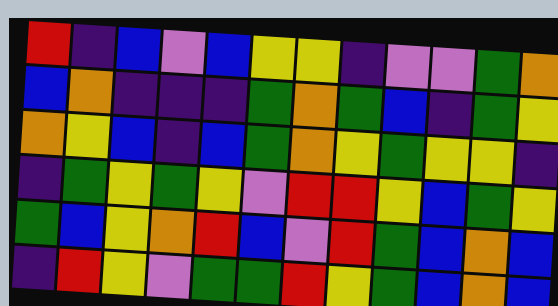[["red", "indigo", "blue", "violet", "blue", "yellow", "yellow", "indigo", "violet", "violet", "green", "orange"], ["blue", "orange", "indigo", "indigo", "indigo", "green", "orange", "green", "blue", "indigo", "green", "yellow"], ["orange", "yellow", "blue", "indigo", "blue", "green", "orange", "yellow", "green", "yellow", "yellow", "indigo"], ["indigo", "green", "yellow", "green", "yellow", "violet", "red", "red", "yellow", "blue", "green", "yellow"], ["green", "blue", "yellow", "orange", "red", "blue", "violet", "red", "green", "blue", "orange", "blue"], ["indigo", "red", "yellow", "violet", "green", "green", "red", "yellow", "green", "blue", "orange", "blue"]]